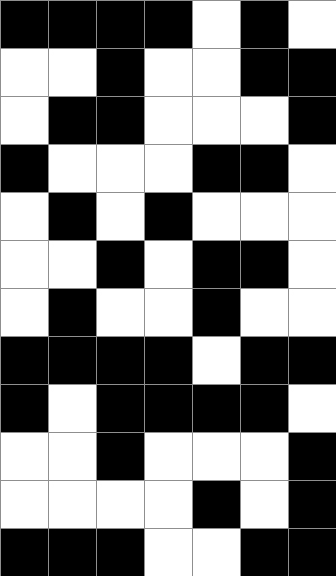[["black", "black", "black", "black", "white", "black", "white"], ["white", "white", "black", "white", "white", "black", "black"], ["white", "black", "black", "white", "white", "white", "black"], ["black", "white", "white", "white", "black", "black", "white"], ["white", "black", "white", "black", "white", "white", "white"], ["white", "white", "black", "white", "black", "black", "white"], ["white", "black", "white", "white", "black", "white", "white"], ["black", "black", "black", "black", "white", "black", "black"], ["black", "white", "black", "black", "black", "black", "white"], ["white", "white", "black", "white", "white", "white", "black"], ["white", "white", "white", "white", "black", "white", "black"], ["black", "black", "black", "white", "white", "black", "black"]]